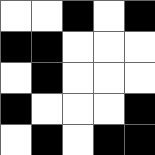[["white", "white", "black", "white", "black"], ["black", "black", "white", "white", "white"], ["white", "black", "white", "white", "white"], ["black", "white", "white", "white", "black"], ["white", "black", "white", "black", "black"]]